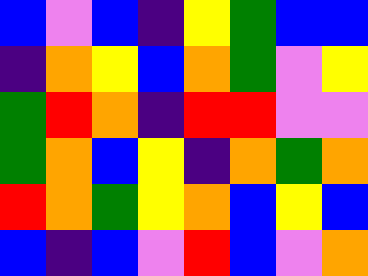[["blue", "violet", "blue", "indigo", "yellow", "green", "blue", "blue"], ["indigo", "orange", "yellow", "blue", "orange", "green", "violet", "yellow"], ["green", "red", "orange", "indigo", "red", "red", "violet", "violet"], ["green", "orange", "blue", "yellow", "indigo", "orange", "green", "orange"], ["red", "orange", "green", "yellow", "orange", "blue", "yellow", "blue"], ["blue", "indigo", "blue", "violet", "red", "blue", "violet", "orange"]]